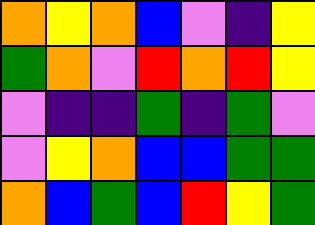[["orange", "yellow", "orange", "blue", "violet", "indigo", "yellow"], ["green", "orange", "violet", "red", "orange", "red", "yellow"], ["violet", "indigo", "indigo", "green", "indigo", "green", "violet"], ["violet", "yellow", "orange", "blue", "blue", "green", "green"], ["orange", "blue", "green", "blue", "red", "yellow", "green"]]